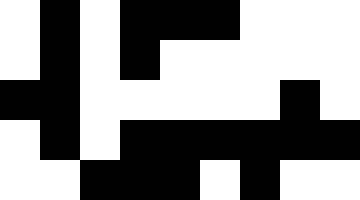[["white", "black", "white", "black", "black", "black", "white", "white", "white"], ["white", "black", "white", "black", "white", "white", "white", "white", "white"], ["black", "black", "white", "white", "white", "white", "white", "black", "white"], ["white", "black", "white", "black", "black", "black", "black", "black", "black"], ["white", "white", "black", "black", "black", "white", "black", "white", "white"]]